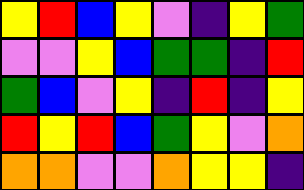[["yellow", "red", "blue", "yellow", "violet", "indigo", "yellow", "green"], ["violet", "violet", "yellow", "blue", "green", "green", "indigo", "red"], ["green", "blue", "violet", "yellow", "indigo", "red", "indigo", "yellow"], ["red", "yellow", "red", "blue", "green", "yellow", "violet", "orange"], ["orange", "orange", "violet", "violet", "orange", "yellow", "yellow", "indigo"]]